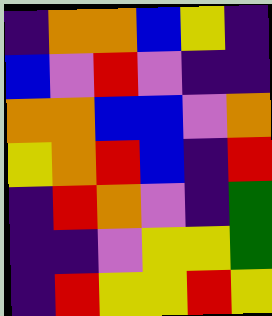[["indigo", "orange", "orange", "blue", "yellow", "indigo"], ["blue", "violet", "red", "violet", "indigo", "indigo"], ["orange", "orange", "blue", "blue", "violet", "orange"], ["yellow", "orange", "red", "blue", "indigo", "red"], ["indigo", "red", "orange", "violet", "indigo", "green"], ["indigo", "indigo", "violet", "yellow", "yellow", "green"], ["indigo", "red", "yellow", "yellow", "red", "yellow"]]